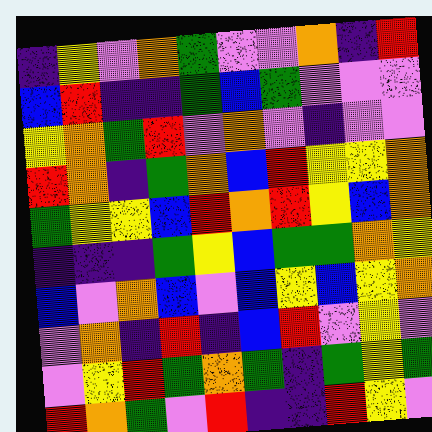[["indigo", "yellow", "violet", "orange", "green", "violet", "violet", "orange", "indigo", "red"], ["blue", "red", "indigo", "indigo", "green", "blue", "green", "violet", "violet", "violet"], ["yellow", "orange", "green", "red", "violet", "orange", "violet", "indigo", "violet", "violet"], ["red", "orange", "indigo", "green", "orange", "blue", "red", "yellow", "yellow", "orange"], ["green", "yellow", "yellow", "blue", "red", "orange", "red", "yellow", "blue", "orange"], ["indigo", "indigo", "indigo", "green", "yellow", "blue", "green", "green", "orange", "yellow"], ["blue", "violet", "orange", "blue", "violet", "blue", "yellow", "blue", "yellow", "orange"], ["violet", "orange", "indigo", "red", "indigo", "blue", "red", "violet", "yellow", "violet"], ["violet", "yellow", "red", "green", "orange", "green", "indigo", "green", "yellow", "green"], ["red", "orange", "green", "violet", "red", "indigo", "indigo", "red", "yellow", "violet"]]